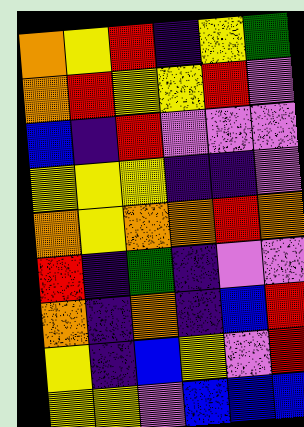[["orange", "yellow", "red", "indigo", "yellow", "green"], ["orange", "red", "yellow", "yellow", "red", "violet"], ["blue", "indigo", "red", "violet", "violet", "violet"], ["yellow", "yellow", "yellow", "indigo", "indigo", "violet"], ["orange", "yellow", "orange", "orange", "red", "orange"], ["red", "indigo", "green", "indigo", "violet", "violet"], ["orange", "indigo", "orange", "indigo", "blue", "red"], ["yellow", "indigo", "blue", "yellow", "violet", "red"], ["yellow", "yellow", "violet", "blue", "blue", "blue"]]